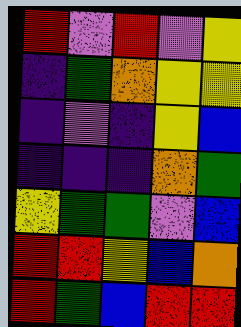[["red", "violet", "red", "violet", "yellow"], ["indigo", "green", "orange", "yellow", "yellow"], ["indigo", "violet", "indigo", "yellow", "blue"], ["indigo", "indigo", "indigo", "orange", "green"], ["yellow", "green", "green", "violet", "blue"], ["red", "red", "yellow", "blue", "orange"], ["red", "green", "blue", "red", "red"]]